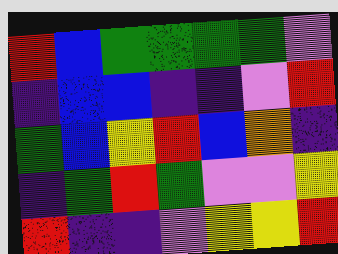[["red", "blue", "green", "green", "green", "green", "violet"], ["indigo", "blue", "blue", "indigo", "indigo", "violet", "red"], ["green", "blue", "yellow", "red", "blue", "orange", "indigo"], ["indigo", "green", "red", "green", "violet", "violet", "yellow"], ["red", "indigo", "indigo", "violet", "yellow", "yellow", "red"]]